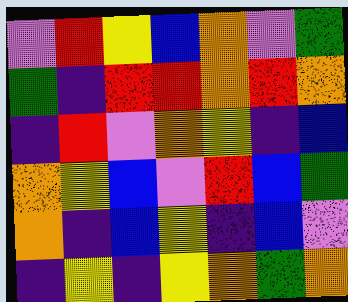[["violet", "red", "yellow", "blue", "orange", "violet", "green"], ["green", "indigo", "red", "red", "orange", "red", "orange"], ["indigo", "red", "violet", "orange", "yellow", "indigo", "blue"], ["orange", "yellow", "blue", "violet", "red", "blue", "green"], ["orange", "indigo", "blue", "yellow", "indigo", "blue", "violet"], ["indigo", "yellow", "indigo", "yellow", "orange", "green", "orange"]]